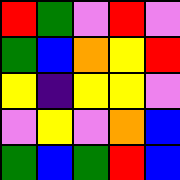[["red", "green", "violet", "red", "violet"], ["green", "blue", "orange", "yellow", "red"], ["yellow", "indigo", "yellow", "yellow", "violet"], ["violet", "yellow", "violet", "orange", "blue"], ["green", "blue", "green", "red", "blue"]]